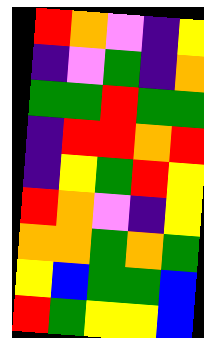[["red", "orange", "violet", "indigo", "yellow"], ["indigo", "violet", "green", "indigo", "orange"], ["green", "green", "red", "green", "green"], ["indigo", "red", "red", "orange", "red"], ["indigo", "yellow", "green", "red", "yellow"], ["red", "orange", "violet", "indigo", "yellow"], ["orange", "orange", "green", "orange", "green"], ["yellow", "blue", "green", "green", "blue"], ["red", "green", "yellow", "yellow", "blue"]]